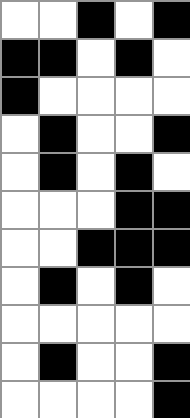[["white", "white", "black", "white", "black"], ["black", "black", "white", "black", "white"], ["black", "white", "white", "white", "white"], ["white", "black", "white", "white", "black"], ["white", "black", "white", "black", "white"], ["white", "white", "white", "black", "black"], ["white", "white", "black", "black", "black"], ["white", "black", "white", "black", "white"], ["white", "white", "white", "white", "white"], ["white", "black", "white", "white", "black"], ["white", "white", "white", "white", "black"]]